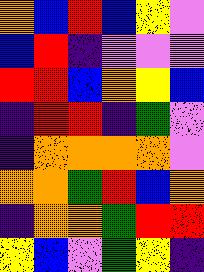[["orange", "blue", "red", "blue", "yellow", "violet"], ["blue", "red", "indigo", "violet", "violet", "violet"], ["red", "red", "blue", "orange", "yellow", "blue"], ["indigo", "red", "red", "indigo", "green", "violet"], ["indigo", "orange", "orange", "orange", "orange", "violet"], ["orange", "orange", "green", "red", "blue", "orange"], ["indigo", "orange", "orange", "green", "red", "red"], ["yellow", "blue", "violet", "green", "yellow", "indigo"]]